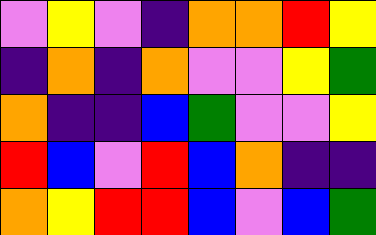[["violet", "yellow", "violet", "indigo", "orange", "orange", "red", "yellow"], ["indigo", "orange", "indigo", "orange", "violet", "violet", "yellow", "green"], ["orange", "indigo", "indigo", "blue", "green", "violet", "violet", "yellow"], ["red", "blue", "violet", "red", "blue", "orange", "indigo", "indigo"], ["orange", "yellow", "red", "red", "blue", "violet", "blue", "green"]]